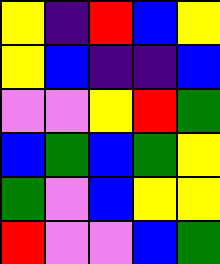[["yellow", "indigo", "red", "blue", "yellow"], ["yellow", "blue", "indigo", "indigo", "blue"], ["violet", "violet", "yellow", "red", "green"], ["blue", "green", "blue", "green", "yellow"], ["green", "violet", "blue", "yellow", "yellow"], ["red", "violet", "violet", "blue", "green"]]